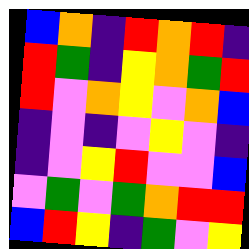[["blue", "orange", "indigo", "red", "orange", "red", "indigo"], ["red", "green", "indigo", "yellow", "orange", "green", "red"], ["red", "violet", "orange", "yellow", "violet", "orange", "blue"], ["indigo", "violet", "indigo", "violet", "yellow", "violet", "indigo"], ["indigo", "violet", "yellow", "red", "violet", "violet", "blue"], ["violet", "green", "violet", "green", "orange", "red", "red"], ["blue", "red", "yellow", "indigo", "green", "violet", "yellow"]]